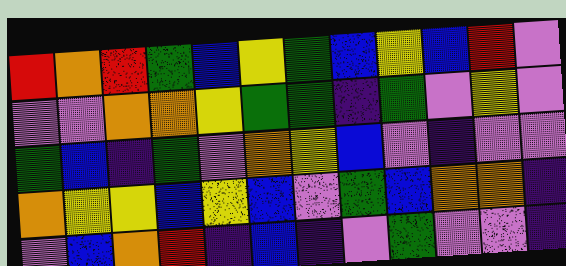[["red", "orange", "red", "green", "blue", "yellow", "green", "blue", "yellow", "blue", "red", "violet"], ["violet", "violet", "orange", "orange", "yellow", "green", "green", "indigo", "green", "violet", "yellow", "violet"], ["green", "blue", "indigo", "green", "violet", "orange", "yellow", "blue", "violet", "indigo", "violet", "violet"], ["orange", "yellow", "yellow", "blue", "yellow", "blue", "violet", "green", "blue", "orange", "orange", "indigo"], ["violet", "blue", "orange", "red", "indigo", "blue", "indigo", "violet", "green", "violet", "violet", "indigo"]]